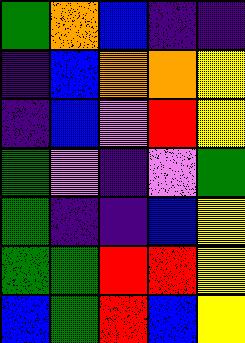[["green", "orange", "blue", "indigo", "indigo"], ["indigo", "blue", "orange", "orange", "yellow"], ["indigo", "blue", "violet", "red", "yellow"], ["green", "violet", "indigo", "violet", "green"], ["green", "indigo", "indigo", "blue", "yellow"], ["green", "green", "red", "red", "yellow"], ["blue", "green", "red", "blue", "yellow"]]